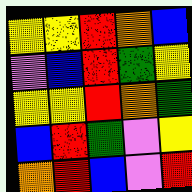[["yellow", "yellow", "red", "orange", "blue"], ["violet", "blue", "red", "green", "yellow"], ["yellow", "yellow", "red", "orange", "green"], ["blue", "red", "green", "violet", "yellow"], ["orange", "red", "blue", "violet", "red"]]